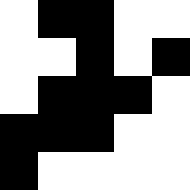[["white", "black", "black", "white", "white"], ["white", "white", "black", "white", "black"], ["white", "black", "black", "black", "white"], ["black", "black", "black", "white", "white"], ["black", "white", "white", "white", "white"]]